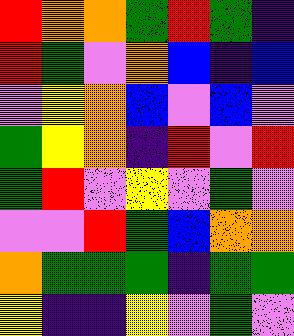[["red", "orange", "orange", "green", "red", "green", "indigo"], ["red", "green", "violet", "orange", "blue", "indigo", "blue"], ["violet", "yellow", "orange", "blue", "violet", "blue", "violet"], ["green", "yellow", "orange", "indigo", "red", "violet", "red"], ["green", "red", "violet", "yellow", "violet", "green", "violet"], ["violet", "violet", "red", "green", "blue", "orange", "orange"], ["orange", "green", "green", "green", "indigo", "green", "green"], ["yellow", "indigo", "indigo", "yellow", "violet", "green", "violet"]]